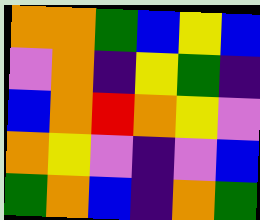[["orange", "orange", "green", "blue", "yellow", "blue"], ["violet", "orange", "indigo", "yellow", "green", "indigo"], ["blue", "orange", "red", "orange", "yellow", "violet"], ["orange", "yellow", "violet", "indigo", "violet", "blue"], ["green", "orange", "blue", "indigo", "orange", "green"]]